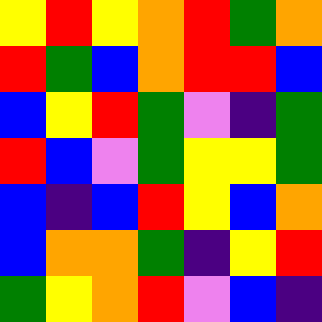[["yellow", "red", "yellow", "orange", "red", "green", "orange"], ["red", "green", "blue", "orange", "red", "red", "blue"], ["blue", "yellow", "red", "green", "violet", "indigo", "green"], ["red", "blue", "violet", "green", "yellow", "yellow", "green"], ["blue", "indigo", "blue", "red", "yellow", "blue", "orange"], ["blue", "orange", "orange", "green", "indigo", "yellow", "red"], ["green", "yellow", "orange", "red", "violet", "blue", "indigo"]]